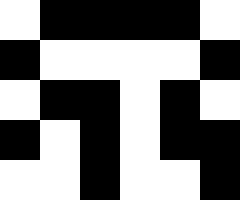[["white", "black", "black", "black", "black", "white"], ["black", "white", "white", "white", "white", "black"], ["white", "black", "black", "white", "black", "white"], ["black", "white", "black", "white", "black", "black"], ["white", "white", "black", "white", "white", "black"]]